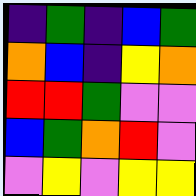[["indigo", "green", "indigo", "blue", "green"], ["orange", "blue", "indigo", "yellow", "orange"], ["red", "red", "green", "violet", "violet"], ["blue", "green", "orange", "red", "violet"], ["violet", "yellow", "violet", "yellow", "yellow"]]